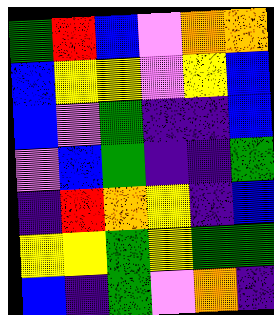[["green", "red", "blue", "violet", "orange", "orange"], ["blue", "yellow", "yellow", "violet", "yellow", "blue"], ["blue", "violet", "green", "indigo", "indigo", "blue"], ["violet", "blue", "green", "indigo", "indigo", "green"], ["indigo", "red", "orange", "yellow", "indigo", "blue"], ["yellow", "yellow", "green", "yellow", "green", "green"], ["blue", "indigo", "green", "violet", "orange", "indigo"]]